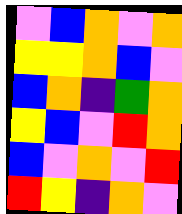[["violet", "blue", "orange", "violet", "orange"], ["yellow", "yellow", "orange", "blue", "violet"], ["blue", "orange", "indigo", "green", "orange"], ["yellow", "blue", "violet", "red", "orange"], ["blue", "violet", "orange", "violet", "red"], ["red", "yellow", "indigo", "orange", "violet"]]